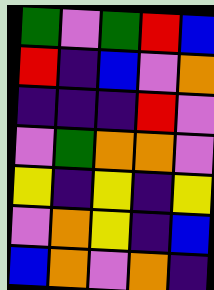[["green", "violet", "green", "red", "blue"], ["red", "indigo", "blue", "violet", "orange"], ["indigo", "indigo", "indigo", "red", "violet"], ["violet", "green", "orange", "orange", "violet"], ["yellow", "indigo", "yellow", "indigo", "yellow"], ["violet", "orange", "yellow", "indigo", "blue"], ["blue", "orange", "violet", "orange", "indigo"]]